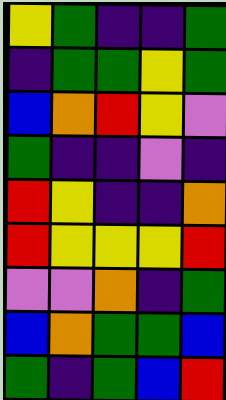[["yellow", "green", "indigo", "indigo", "green"], ["indigo", "green", "green", "yellow", "green"], ["blue", "orange", "red", "yellow", "violet"], ["green", "indigo", "indigo", "violet", "indigo"], ["red", "yellow", "indigo", "indigo", "orange"], ["red", "yellow", "yellow", "yellow", "red"], ["violet", "violet", "orange", "indigo", "green"], ["blue", "orange", "green", "green", "blue"], ["green", "indigo", "green", "blue", "red"]]